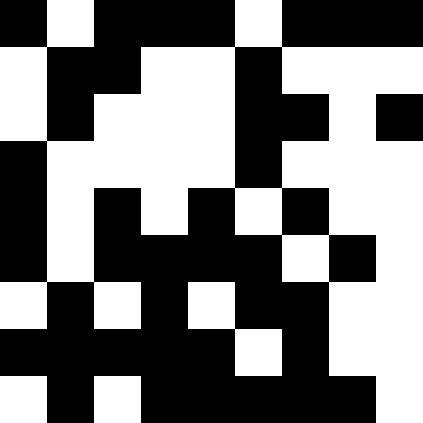[["black", "white", "black", "black", "black", "white", "black", "black", "black"], ["white", "black", "black", "white", "white", "black", "white", "white", "white"], ["white", "black", "white", "white", "white", "black", "black", "white", "black"], ["black", "white", "white", "white", "white", "black", "white", "white", "white"], ["black", "white", "black", "white", "black", "white", "black", "white", "white"], ["black", "white", "black", "black", "black", "black", "white", "black", "white"], ["white", "black", "white", "black", "white", "black", "black", "white", "white"], ["black", "black", "black", "black", "black", "white", "black", "white", "white"], ["white", "black", "white", "black", "black", "black", "black", "black", "white"]]